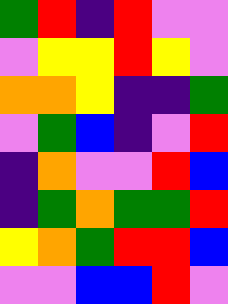[["green", "red", "indigo", "red", "violet", "violet"], ["violet", "yellow", "yellow", "red", "yellow", "violet"], ["orange", "orange", "yellow", "indigo", "indigo", "green"], ["violet", "green", "blue", "indigo", "violet", "red"], ["indigo", "orange", "violet", "violet", "red", "blue"], ["indigo", "green", "orange", "green", "green", "red"], ["yellow", "orange", "green", "red", "red", "blue"], ["violet", "violet", "blue", "blue", "red", "violet"]]